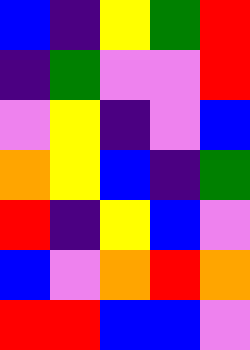[["blue", "indigo", "yellow", "green", "red"], ["indigo", "green", "violet", "violet", "red"], ["violet", "yellow", "indigo", "violet", "blue"], ["orange", "yellow", "blue", "indigo", "green"], ["red", "indigo", "yellow", "blue", "violet"], ["blue", "violet", "orange", "red", "orange"], ["red", "red", "blue", "blue", "violet"]]